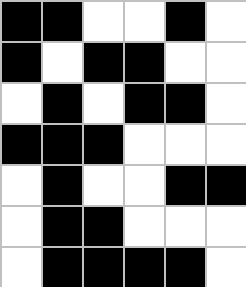[["black", "black", "white", "white", "black", "white"], ["black", "white", "black", "black", "white", "white"], ["white", "black", "white", "black", "black", "white"], ["black", "black", "black", "white", "white", "white"], ["white", "black", "white", "white", "black", "black"], ["white", "black", "black", "white", "white", "white"], ["white", "black", "black", "black", "black", "white"]]